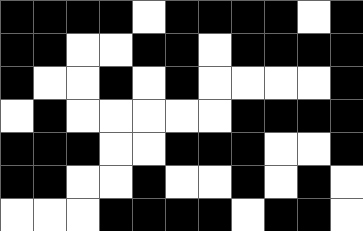[["black", "black", "black", "black", "white", "black", "black", "black", "black", "white", "black"], ["black", "black", "white", "white", "black", "black", "white", "black", "black", "black", "black"], ["black", "white", "white", "black", "white", "black", "white", "white", "white", "white", "black"], ["white", "black", "white", "white", "white", "white", "white", "black", "black", "black", "black"], ["black", "black", "black", "white", "white", "black", "black", "black", "white", "white", "black"], ["black", "black", "white", "white", "black", "white", "white", "black", "white", "black", "white"], ["white", "white", "white", "black", "black", "black", "black", "white", "black", "black", "white"]]